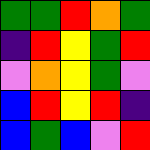[["green", "green", "red", "orange", "green"], ["indigo", "red", "yellow", "green", "red"], ["violet", "orange", "yellow", "green", "violet"], ["blue", "red", "yellow", "red", "indigo"], ["blue", "green", "blue", "violet", "red"]]